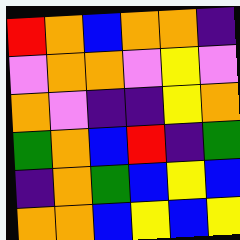[["red", "orange", "blue", "orange", "orange", "indigo"], ["violet", "orange", "orange", "violet", "yellow", "violet"], ["orange", "violet", "indigo", "indigo", "yellow", "orange"], ["green", "orange", "blue", "red", "indigo", "green"], ["indigo", "orange", "green", "blue", "yellow", "blue"], ["orange", "orange", "blue", "yellow", "blue", "yellow"]]